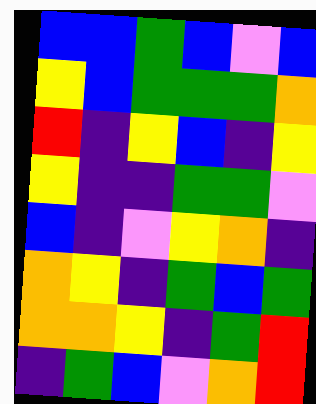[["blue", "blue", "green", "blue", "violet", "blue"], ["yellow", "blue", "green", "green", "green", "orange"], ["red", "indigo", "yellow", "blue", "indigo", "yellow"], ["yellow", "indigo", "indigo", "green", "green", "violet"], ["blue", "indigo", "violet", "yellow", "orange", "indigo"], ["orange", "yellow", "indigo", "green", "blue", "green"], ["orange", "orange", "yellow", "indigo", "green", "red"], ["indigo", "green", "blue", "violet", "orange", "red"]]